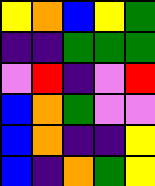[["yellow", "orange", "blue", "yellow", "green"], ["indigo", "indigo", "green", "green", "green"], ["violet", "red", "indigo", "violet", "red"], ["blue", "orange", "green", "violet", "violet"], ["blue", "orange", "indigo", "indigo", "yellow"], ["blue", "indigo", "orange", "green", "yellow"]]